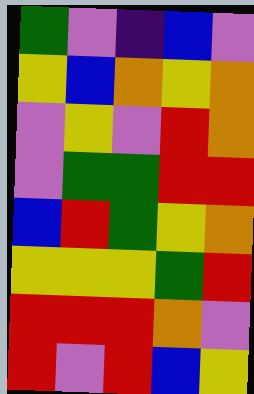[["green", "violet", "indigo", "blue", "violet"], ["yellow", "blue", "orange", "yellow", "orange"], ["violet", "yellow", "violet", "red", "orange"], ["violet", "green", "green", "red", "red"], ["blue", "red", "green", "yellow", "orange"], ["yellow", "yellow", "yellow", "green", "red"], ["red", "red", "red", "orange", "violet"], ["red", "violet", "red", "blue", "yellow"]]